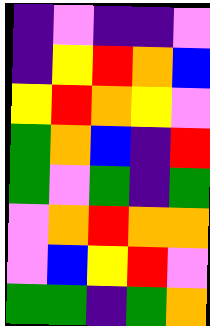[["indigo", "violet", "indigo", "indigo", "violet"], ["indigo", "yellow", "red", "orange", "blue"], ["yellow", "red", "orange", "yellow", "violet"], ["green", "orange", "blue", "indigo", "red"], ["green", "violet", "green", "indigo", "green"], ["violet", "orange", "red", "orange", "orange"], ["violet", "blue", "yellow", "red", "violet"], ["green", "green", "indigo", "green", "orange"]]